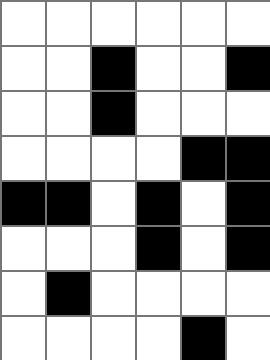[["white", "white", "white", "white", "white", "white"], ["white", "white", "black", "white", "white", "black"], ["white", "white", "black", "white", "white", "white"], ["white", "white", "white", "white", "black", "black"], ["black", "black", "white", "black", "white", "black"], ["white", "white", "white", "black", "white", "black"], ["white", "black", "white", "white", "white", "white"], ["white", "white", "white", "white", "black", "white"]]